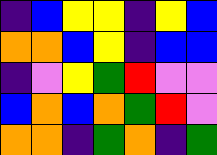[["indigo", "blue", "yellow", "yellow", "indigo", "yellow", "blue"], ["orange", "orange", "blue", "yellow", "indigo", "blue", "blue"], ["indigo", "violet", "yellow", "green", "red", "violet", "violet"], ["blue", "orange", "blue", "orange", "green", "red", "violet"], ["orange", "orange", "indigo", "green", "orange", "indigo", "green"]]